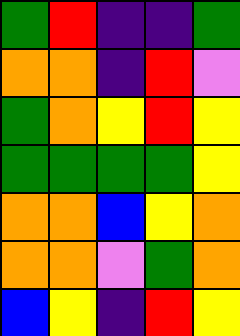[["green", "red", "indigo", "indigo", "green"], ["orange", "orange", "indigo", "red", "violet"], ["green", "orange", "yellow", "red", "yellow"], ["green", "green", "green", "green", "yellow"], ["orange", "orange", "blue", "yellow", "orange"], ["orange", "orange", "violet", "green", "orange"], ["blue", "yellow", "indigo", "red", "yellow"]]